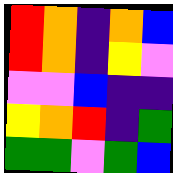[["red", "orange", "indigo", "orange", "blue"], ["red", "orange", "indigo", "yellow", "violet"], ["violet", "violet", "blue", "indigo", "indigo"], ["yellow", "orange", "red", "indigo", "green"], ["green", "green", "violet", "green", "blue"]]